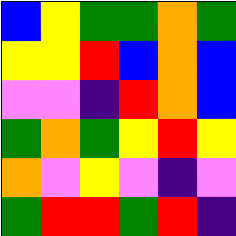[["blue", "yellow", "green", "green", "orange", "green"], ["yellow", "yellow", "red", "blue", "orange", "blue"], ["violet", "violet", "indigo", "red", "orange", "blue"], ["green", "orange", "green", "yellow", "red", "yellow"], ["orange", "violet", "yellow", "violet", "indigo", "violet"], ["green", "red", "red", "green", "red", "indigo"]]